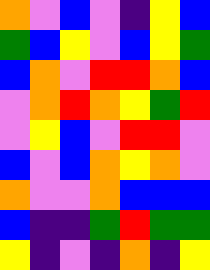[["orange", "violet", "blue", "violet", "indigo", "yellow", "blue"], ["green", "blue", "yellow", "violet", "blue", "yellow", "green"], ["blue", "orange", "violet", "red", "red", "orange", "blue"], ["violet", "orange", "red", "orange", "yellow", "green", "red"], ["violet", "yellow", "blue", "violet", "red", "red", "violet"], ["blue", "violet", "blue", "orange", "yellow", "orange", "violet"], ["orange", "violet", "violet", "orange", "blue", "blue", "blue"], ["blue", "indigo", "indigo", "green", "red", "green", "green"], ["yellow", "indigo", "violet", "indigo", "orange", "indigo", "yellow"]]